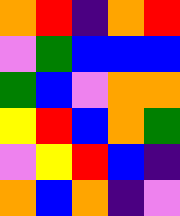[["orange", "red", "indigo", "orange", "red"], ["violet", "green", "blue", "blue", "blue"], ["green", "blue", "violet", "orange", "orange"], ["yellow", "red", "blue", "orange", "green"], ["violet", "yellow", "red", "blue", "indigo"], ["orange", "blue", "orange", "indigo", "violet"]]